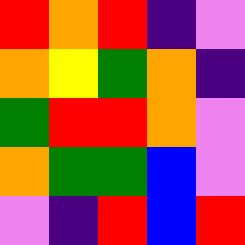[["red", "orange", "red", "indigo", "violet"], ["orange", "yellow", "green", "orange", "indigo"], ["green", "red", "red", "orange", "violet"], ["orange", "green", "green", "blue", "violet"], ["violet", "indigo", "red", "blue", "red"]]